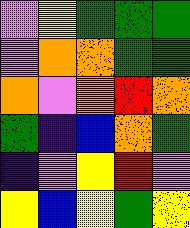[["violet", "yellow", "green", "green", "green"], ["violet", "orange", "orange", "green", "green"], ["orange", "violet", "orange", "red", "orange"], ["green", "indigo", "blue", "orange", "green"], ["indigo", "violet", "yellow", "red", "violet"], ["yellow", "blue", "yellow", "green", "yellow"]]